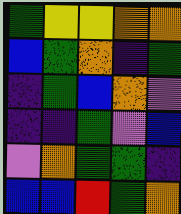[["green", "yellow", "yellow", "orange", "orange"], ["blue", "green", "orange", "indigo", "green"], ["indigo", "green", "blue", "orange", "violet"], ["indigo", "indigo", "green", "violet", "blue"], ["violet", "orange", "green", "green", "indigo"], ["blue", "blue", "red", "green", "orange"]]